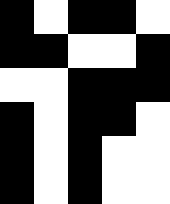[["black", "white", "black", "black", "white"], ["black", "black", "white", "white", "black"], ["white", "white", "black", "black", "black"], ["black", "white", "black", "black", "white"], ["black", "white", "black", "white", "white"], ["black", "white", "black", "white", "white"]]